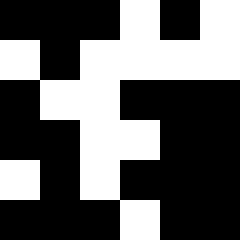[["black", "black", "black", "white", "black", "white"], ["white", "black", "white", "white", "white", "white"], ["black", "white", "white", "black", "black", "black"], ["black", "black", "white", "white", "black", "black"], ["white", "black", "white", "black", "black", "black"], ["black", "black", "black", "white", "black", "black"]]